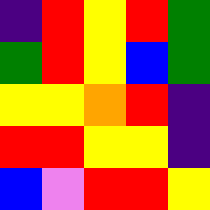[["indigo", "red", "yellow", "red", "green"], ["green", "red", "yellow", "blue", "green"], ["yellow", "yellow", "orange", "red", "indigo"], ["red", "red", "yellow", "yellow", "indigo"], ["blue", "violet", "red", "red", "yellow"]]